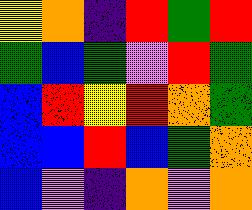[["yellow", "orange", "indigo", "red", "green", "red"], ["green", "blue", "green", "violet", "red", "green"], ["blue", "red", "yellow", "red", "orange", "green"], ["blue", "blue", "red", "blue", "green", "orange"], ["blue", "violet", "indigo", "orange", "violet", "orange"]]